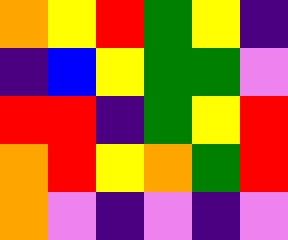[["orange", "yellow", "red", "green", "yellow", "indigo"], ["indigo", "blue", "yellow", "green", "green", "violet"], ["red", "red", "indigo", "green", "yellow", "red"], ["orange", "red", "yellow", "orange", "green", "red"], ["orange", "violet", "indigo", "violet", "indigo", "violet"]]